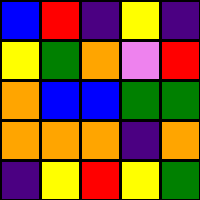[["blue", "red", "indigo", "yellow", "indigo"], ["yellow", "green", "orange", "violet", "red"], ["orange", "blue", "blue", "green", "green"], ["orange", "orange", "orange", "indigo", "orange"], ["indigo", "yellow", "red", "yellow", "green"]]